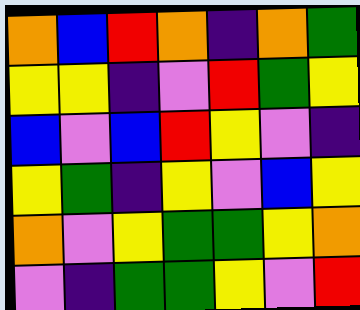[["orange", "blue", "red", "orange", "indigo", "orange", "green"], ["yellow", "yellow", "indigo", "violet", "red", "green", "yellow"], ["blue", "violet", "blue", "red", "yellow", "violet", "indigo"], ["yellow", "green", "indigo", "yellow", "violet", "blue", "yellow"], ["orange", "violet", "yellow", "green", "green", "yellow", "orange"], ["violet", "indigo", "green", "green", "yellow", "violet", "red"]]